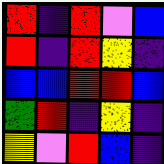[["red", "indigo", "red", "violet", "blue"], ["red", "indigo", "red", "yellow", "indigo"], ["blue", "blue", "red", "red", "blue"], ["green", "red", "indigo", "yellow", "indigo"], ["yellow", "violet", "red", "blue", "indigo"]]